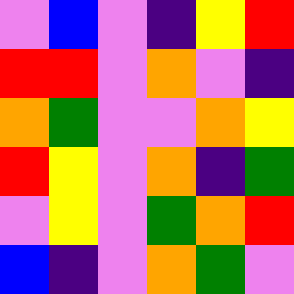[["violet", "blue", "violet", "indigo", "yellow", "red"], ["red", "red", "violet", "orange", "violet", "indigo"], ["orange", "green", "violet", "violet", "orange", "yellow"], ["red", "yellow", "violet", "orange", "indigo", "green"], ["violet", "yellow", "violet", "green", "orange", "red"], ["blue", "indigo", "violet", "orange", "green", "violet"]]